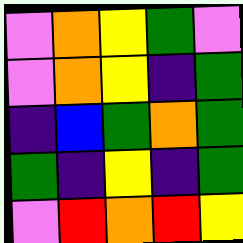[["violet", "orange", "yellow", "green", "violet"], ["violet", "orange", "yellow", "indigo", "green"], ["indigo", "blue", "green", "orange", "green"], ["green", "indigo", "yellow", "indigo", "green"], ["violet", "red", "orange", "red", "yellow"]]